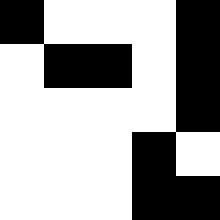[["black", "white", "white", "white", "black"], ["white", "black", "black", "white", "black"], ["white", "white", "white", "white", "black"], ["white", "white", "white", "black", "white"], ["white", "white", "white", "black", "black"]]